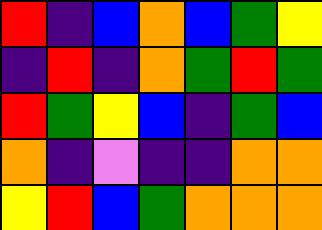[["red", "indigo", "blue", "orange", "blue", "green", "yellow"], ["indigo", "red", "indigo", "orange", "green", "red", "green"], ["red", "green", "yellow", "blue", "indigo", "green", "blue"], ["orange", "indigo", "violet", "indigo", "indigo", "orange", "orange"], ["yellow", "red", "blue", "green", "orange", "orange", "orange"]]